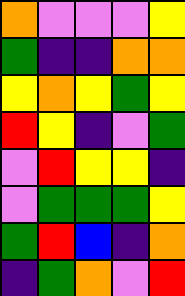[["orange", "violet", "violet", "violet", "yellow"], ["green", "indigo", "indigo", "orange", "orange"], ["yellow", "orange", "yellow", "green", "yellow"], ["red", "yellow", "indigo", "violet", "green"], ["violet", "red", "yellow", "yellow", "indigo"], ["violet", "green", "green", "green", "yellow"], ["green", "red", "blue", "indigo", "orange"], ["indigo", "green", "orange", "violet", "red"]]